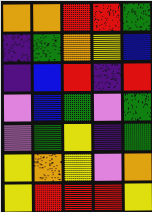[["orange", "orange", "red", "red", "green"], ["indigo", "green", "orange", "yellow", "blue"], ["indigo", "blue", "red", "indigo", "red"], ["violet", "blue", "green", "violet", "green"], ["violet", "green", "yellow", "indigo", "green"], ["yellow", "orange", "yellow", "violet", "orange"], ["yellow", "red", "red", "red", "yellow"]]